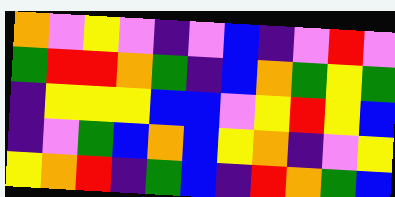[["orange", "violet", "yellow", "violet", "indigo", "violet", "blue", "indigo", "violet", "red", "violet"], ["green", "red", "red", "orange", "green", "indigo", "blue", "orange", "green", "yellow", "green"], ["indigo", "yellow", "yellow", "yellow", "blue", "blue", "violet", "yellow", "red", "yellow", "blue"], ["indigo", "violet", "green", "blue", "orange", "blue", "yellow", "orange", "indigo", "violet", "yellow"], ["yellow", "orange", "red", "indigo", "green", "blue", "indigo", "red", "orange", "green", "blue"]]